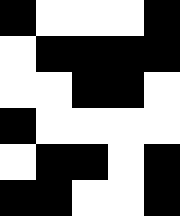[["black", "white", "white", "white", "black"], ["white", "black", "black", "black", "black"], ["white", "white", "black", "black", "white"], ["black", "white", "white", "white", "white"], ["white", "black", "black", "white", "black"], ["black", "black", "white", "white", "black"]]